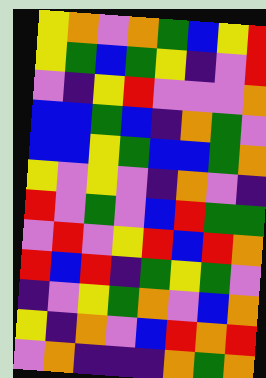[["yellow", "orange", "violet", "orange", "green", "blue", "yellow", "red"], ["yellow", "green", "blue", "green", "yellow", "indigo", "violet", "red"], ["violet", "indigo", "yellow", "red", "violet", "violet", "violet", "orange"], ["blue", "blue", "green", "blue", "indigo", "orange", "green", "violet"], ["blue", "blue", "yellow", "green", "blue", "blue", "green", "orange"], ["yellow", "violet", "yellow", "violet", "indigo", "orange", "violet", "indigo"], ["red", "violet", "green", "violet", "blue", "red", "green", "green"], ["violet", "red", "violet", "yellow", "red", "blue", "red", "orange"], ["red", "blue", "red", "indigo", "green", "yellow", "green", "violet"], ["indigo", "violet", "yellow", "green", "orange", "violet", "blue", "orange"], ["yellow", "indigo", "orange", "violet", "blue", "red", "orange", "red"], ["violet", "orange", "indigo", "indigo", "indigo", "orange", "green", "orange"]]